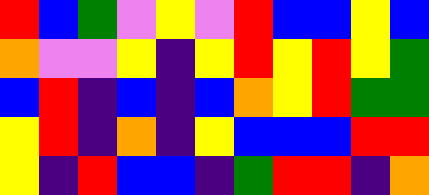[["red", "blue", "green", "violet", "yellow", "violet", "red", "blue", "blue", "yellow", "blue"], ["orange", "violet", "violet", "yellow", "indigo", "yellow", "red", "yellow", "red", "yellow", "green"], ["blue", "red", "indigo", "blue", "indigo", "blue", "orange", "yellow", "red", "green", "green"], ["yellow", "red", "indigo", "orange", "indigo", "yellow", "blue", "blue", "blue", "red", "red"], ["yellow", "indigo", "red", "blue", "blue", "indigo", "green", "red", "red", "indigo", "orange"]]